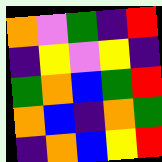[["orange", "violet", "green", "indigo", "red"], ["indigo", "yellow", "violet", "yellow", "indigo"], ["green", "orange", "blue", "green", "red"], ["orange", "blue", "indigo", "orange", "green"], ["indigo", "orange", "blue", "yellow", "red"]]